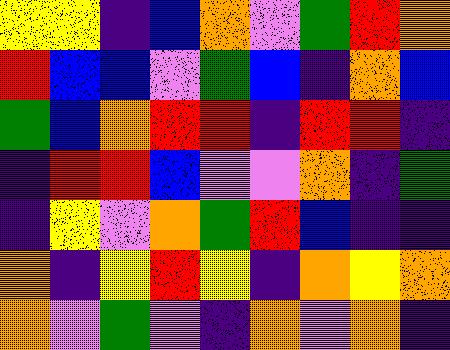[["yellow", "yellow", "indigo", "blue", "orange", "violet", "green", "red", "orange"], ["red", "blue", "blue", "violet", "green", "blue", "indigo", "orange", "blue"], ["green", "blue", "orange", "red", "red", "indigo", "red", "red", "indigo"], ["indigo", "red", "red", "blue", "violet", "violet", "orange", "indigo", "green"], ["indigo", "yellow", "violet", "orange", "green", "red", "blue", "indigo", "indigo"], ["orange", "indigo", "yellow", "red", "yellow", "indigo", "orange", "yellow", "orange"], ["orange", "violet", "green", "violet", "indigo", "orange", "violet", "orange", "indigo"]]